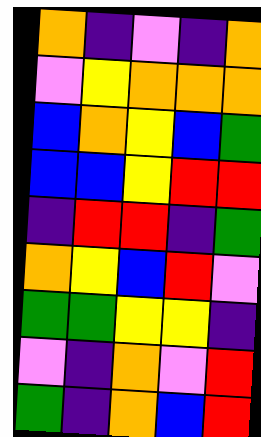[["orange", "indigo", "violet", "indigo", "orange"], ["violet", "yellow", "orange", "orange", "orange"], ["blue", "orange", "yellow", "blue", "green"], ["blue", "blue", "yellow", "red", "red"], ["indigo", "red", "red", "indigo", "green"], ["orange", "yellow", "blue", "red", "violet"], ["green", "green", "yellow", "yellow", "indigo"], ["violet", "indigo", "orange", "violet", "red"], ["green", "indigo", "orange", "blue", "red"]]